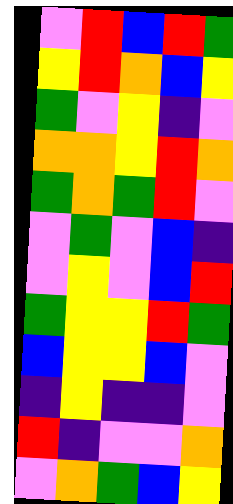[["violet", "red", "blue", "red", "green"], ["yellow", "red", "orange", "blue", "yellow"], ["green", "violet", "yellow", "indigo", "violet"], ["orange", "orange", "yellow", "red", "orange"], ["green", "orange", "green", "red", "violet"], ["violet", "green", "violet", "blue", "indigo"], ["violet", "yellow", "violet", "blue", "red"], ["green", "yellow", "yellow", "red", "green"], ["blue", "yellow", "yellow", "blue", "violet"], ["indigo", "yellow", "indigo", "indigo", "violet"], ["red", "indigo", "violet", "violet", "orange"], ["violet", "orange", "green", "blue", "yellow"]]